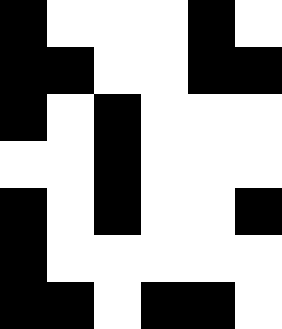[["black", "white", "white", "white", "black", "white"], ["black", "black", "white", "white", "black", "black"], ["black", "white", "black", "white", "white", "white"], ["white", "white", "black", "white", "white", "white"], ["black", "white", "black", "white", "white", "black"], ["black", "white", "white", "white", "white", "white"], ["black", "black", "white", "black", "black", "white"]]